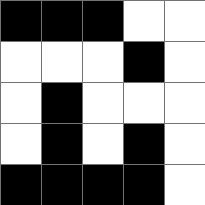[["black", "black", "black", "white", "white"], ["white", "white", "white", "black", "white"], ["white", "black", "white", "white", "white"], ["white", "black", "white", "black", "white"], ["black", "black", "black", "black", "white"]]